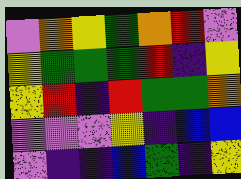[["violet", "orange", "yellow", "green", "orange", "red", "violet"], ["yellow", "green", "green", "green", "red", "indigo", "yellow"], ["yellow", "red", "indigo", "red", "green", "green", "orange"], ["violet", "violet", "violet", "yellow", "indigo", "blue", "blue"], ["violet", "indigo", "indigo", "blue", "green", "indigo", "yellow"]]